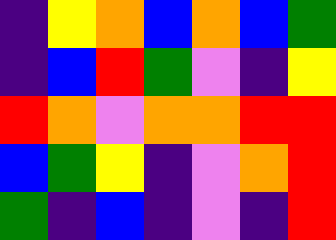[["indigo", "yellow", "orange", "blue", "orange", "blue", "green"], ["indigo", "blue", "red", "green", "violet", "indigo", "yellow"], ["red", "orange", "violet", "orange", "orange", "red", "red"], ["blue", "green", "yellow", "indigo", "violet", "orange", "red"], ["green", "indigo", "blue", "indigo", "violet", "indigo", "red"]]